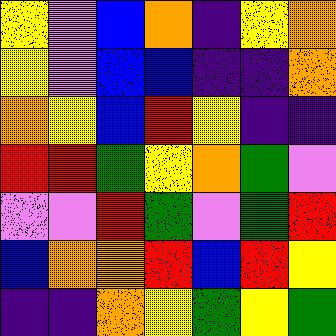[["yellow", "violet", "blue", "orange", "indigo", "yellow", "orange"], ["yellow", "violet", "blue", "blue", "indigo", "indigo", "orange"], ["orange", "yellow", "blue", "red", "yellow", "indigo", "indigo"], ["red", "red", "green", "yellow", "orange", "green", "violet"], ["violet", "violet", "red", "green", "violet", "green", "red"], ["blue", "orange", "orange", "red", "blue", "red", "yellow"], ["indigo", "indigo", "orange", "yellow", "green", "yellow", "green"]]